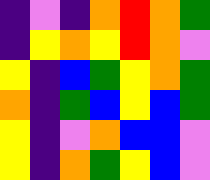[["indigo", "violet", "indigo", "orange", "red", "orange", "green"], ["indigo", "yellow", "orange", "yellow", "red", "orange", "violet"], ["yellow", "indigo", "blue", "green", "yellow", "orange", "green"], ["orange", "indigo", "green", "blue", "yellow", "blue", "green"], ["yellow", "indigo", "violet", "orange", "blue", "blue", "violet"], ["yellow", "indigo", "orange", "green", "yellow", "blue", "violet"]]